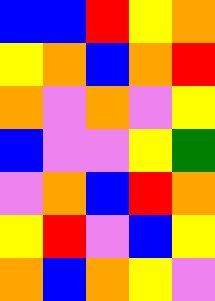[["blue", "blue", "red", "yellow", "orange"], ["yellow", "orange", "blue", "orange", "red"], ["orange", "violet", "orange", "violet", "yellow"], ["blue", "violet", "violet", "yellow", "green"], ["violet", "orange", "blue", "red", "orange"], ["yellow", "red", "violet", "blue", "yellow"], ["orange", "blue", "orange", "yellow", "violet"]]